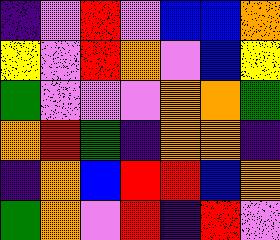[["indigo", "violet", "red", "violet", "blue", "blue", "orange"], ["yellow", "violet", "red", "orange", "violet", "blue", "yellow"], ["green", "violet", "violet", "violet", "orange", "orange", "green"], ["orange", "red", "green", "indigo", "orange", "orange", "indigo"], ["indigo", "orange", "blue", "red", "red", "blue", "orange"], ["green", "orange", "violet", "red", "indigo", "red", "violet"]]